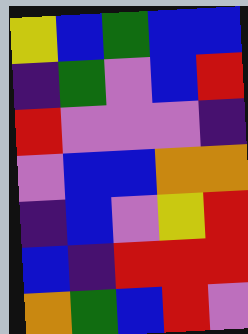[["yellow", "blue", "green", "blue", "blue"], ["indigo", "green", "violet", "blue", "red"], ["red", "violet", "violet", "violet", "indigo"], ["violet", "blue", "blue", "orange", "orange"], ["indigo", "blue", "violet", "yellow", "red"], ["blue", "indigo", "red", "red", "red"], ["orange", "green", "blue", "red", "violet"]]